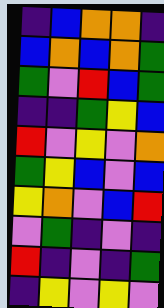[["indigo", "blue", "orange", "orange", "indigo"], ["blue", "orange", "blue", "orange", "green"], ["green", "violet", "red", "blue", "green"], ["indigo", "indigo", "green", "yellow", "blue"], ["red", "violet", "yellow", "violet", "orange"], ["green", "yellow", "blue", "violet", "blue"], ["yellow", "orange", "violet", "blue", "red"], ["violet", "green", "indigo", "violet", "indigo"], ["red", "indigo", "violet", "indigo", "green"], ["indigo", "yellow", "violet", "yellow", "violet"]]